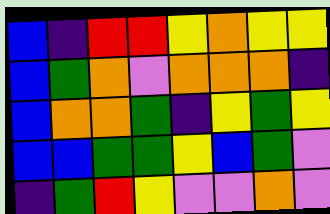[["blue", "indigo", "red", "red", "yellow", "orange", "yellow", "yellow"], ["blue", "green", "orange", "violet", "orange", "orange", "orange", "indigo"], ["blue", "orange", "orange", "green", "indigo", "yellow", "green", "yellow"], ["blue", "blue", "green", "green", "yellow", "blue", "green", "violet"], ["indigo", "green", "red", "yellow", "violet", "violet", "orange", "violet"]]